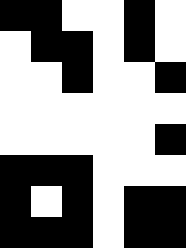[["black", "black", "white", "white", "black", "white"], ["white", "black", "black", "white", "black", "white"], ["white", "white", "black", "white", "white", "black"], ["white", "white", "white", "white", "white", "white"], ["white", "white", "white", "white", "white", "black"], ["black", "black", "black", "white", "white", "white"], ["black", "white", "black", "white", "black", "black"], ["black", "black", "black", "white", "black", "black"]]